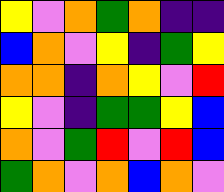[["yellow", "violet", "orange", "green", "orange", "indigo", "indigo"], ["blue", "orange", "violet", "yellow", "indigo", "green", "yellow"], ["orange", "orange", "indigo", "orange", "yellow", "violet", "red"], ["yellow", "violet", "indigo", "green", "green", "yellow", "blue"], ["orange", "violet", "green", "red", "violet", "red", "blue"], ["green", "orange", "violet", "orange", "blue", "orange", "violet"]]